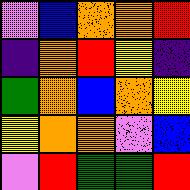[["violet", "blue", "orange", "orange", "red"], ["indigo", "orange", "red", "yellow", "indigo"], ["green", "orange", "blue", "orange", "yellow"], ["yellow", "orange", "orange", "violet", "blue"], ["violet", "red", "green", "green", "red"]]